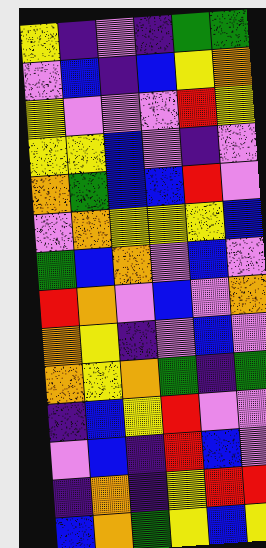[["yellow", "indigo", "violet", "indigo", "green", "green"], ["violet", "blue", "indigo", "blue", "yellow", "orange"], ["yellow", "violet", "violet", "violet", "red", "yellow"], ["yellow", "yellow", "blue", "violet", "indigo", "violet"], ["orange", "green", "blue", "blue", "red", "violet"], ["violet", "orange", "yellow", "yellow", "yellow", "blue"], ["green", "blue", "orange", "violet", "blue", "violet"], ["red", "orange", "violet", "blue", "violet", "orange"], ["orange", "yellow", "indigo", "violet", "blue", "violet"], ["orange", "yellow", "orange", "green", "indigo", "green"], ["indigo", "blue", "yellow", "red", "violet", "violet"], ["violet", "blue", "indigo", "red", "blue", "violet"], ["indigo", "orange", "indigo", "yellow", "red", "red"], ["blue", "orange", "green", "yellow", "blue", "yellow"]]